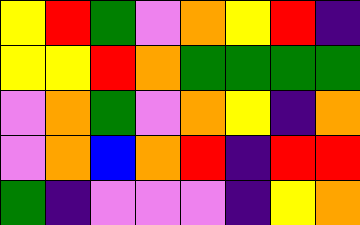[["yellow", "red", "green", "violet", "orange", "yellow", "red", "indigo"], ["yellow", "yellow", "red", "orange", "green", "green", "green", "green"], ["violet", "orange", "green", "violet", "orange", "yellow", "indigo", "orange"], ["violet", "orange", "blue", "orange", "red", "indigo", "red", "red"], ["green", "indigo", "violet", "violet", "violet", "indigo", "yellow", "orange"]]